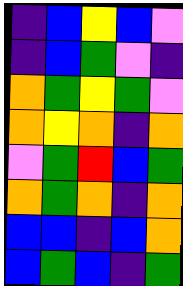[["indigo", "blue", "yellow", "blue", "violet"], ["indigo", "blue", "green", "violet", "indigo"], ["orange", "green", "yellow", "green", "violet"], ["orange", "yellow", "orange", "indigo", "orange"], ["violet", "green", "red", "blue", "green"], ["orange", "green", "orange", "indigo", "orange"], ["blue", "blue", "indigo", "blue", "orange"], ["blue", "green", "blue", "indigo", "green"]]